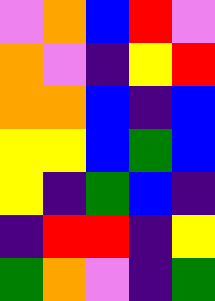[["violet", "orange", "blue", "red", "violet"], ["orange", "violet", "indigo", "yellow", "red"], ["orange", "orange", "blue", "indigo", "blue"], ["yellow", "yellow", "blue", "green", "blue"], ["yellow", "indigo", "green", "blue", "indigo"], ["indigo", "red", "red", "indigo", "yellow"], ["green", "orange", "violet", "indigo", "green"]]